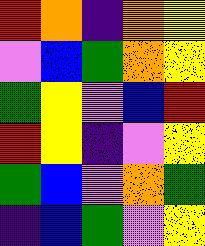[["red", "orange", "indigo", "orange", "yellow"], ["violet", "blue", "green", "orange", "yellow"], ["green", "yellow", "violet", "blue", "red"], ["red", "yellow", "indigo", "violet", "yellow"], ["green", "blue", "violet", "orange", "green"], ["indigo", "blue", "green", "violet", "yellow"]]